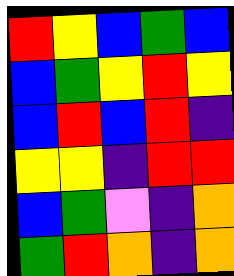[["red", "yellow", "blue", "green", "blue"], ["blue", "green", "yellow", "red", "yellow"], ["blue", "red", "blue", "red", "indigo"], ["yellow", "yellow", "indigo", "red", "red"], ["blue", "green", "violet", "indigo", "orange"], ["green", "red", "orange", "indigo", "orange"]]